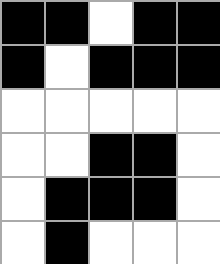[["black", "black", "white", "black", "black"], ["black", "white", "black", "black", "black"], ["white", "white", "white", "white", "white"], ["white", "white", "black", "black", "white"], ["white", "black", "black", "black", "white"], ["white", "black", "white", "white", "white"]]